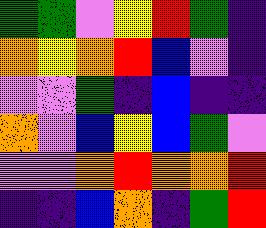[["green", "green", "violet", "yellow", "red", "green", "indigo"], ["orange", "yellow", "orange", "red", "blue", "violet", "indigo"], ["violet", "violet", "green", "indigo", "blue", "indigo", "indigo"], ["orange", "violet", "blue", "yellow", "blue", "green", "violet"], ["violet", "violet", "orange", "red", "orange", "orange", "red"], ["indigo", "indigo", "blue", "orange", "indigo", "green", "red"]]